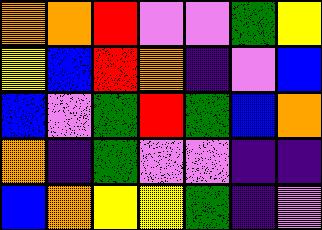[["orange", "orange", "red", "violet", "violet", "green", "yellow"], ["yellow", "blue", "red", "orange", "indigo", "violet", "blue"], ["blue", "violet", "green", "red", "green", "blue", "orange"], ["orange", "indigo", "green", "violet", "violet", "indigo", "indigo"], ["blue", "orange", "yellow", "yellow", "green", "indigo", "violet"]]